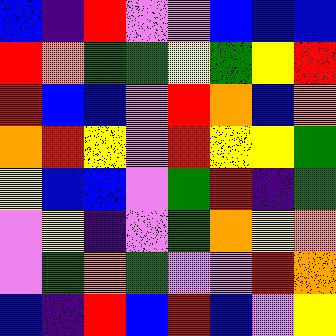[["blue", "indigo", "red", "violet", "violet", "blue", "blue", "blue"], ["red", "orange", "green", "green", "yellow", "green", "yellow", "red"], ["red", "blue", "blue", "violet", "red", "orange", "blue", "orange"], ["orange", "red", "yellow", "violet", "red", "yellow", "yellow", "green"], ["yellow", "blue", "blue", "violet", "green", "red", "indigo", "green"], ["violet", "yellow", "indigo", "violet", "green", "orange", "yellow", "orange"], ["violet", "green", "orange", "green", "violet", "violet", "red", "orange"], ["blue", "indigo", "red", "blue", "red", "blue", "violet", "yellow"]]